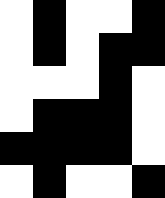[["white", "black", "white", "white", "black"], ["white", "black", "white", "black", "black"], ["white", "white", "white", "black", "white"], ["white", "black", "black", "black", "white"], ["black", "black", "black", "black", "white"], ["white", "black", "white", "white", "black"]]